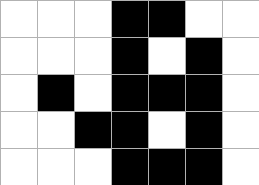[["white", "white", "white", "black", "black", "white", "white"], ["white", "white", "white", "black", "white", "black", "white"], ["white", "black", "white", "black", "black", "black", "white"], ["white", "white", "black", "black", "white", "black", "white"], ["white", "white", "white", "black", "black", "black", "white"]]